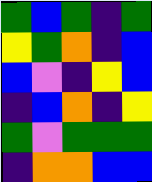[["green", "blue", "green", "indigo", "green"], ["yellow", "green", "orange", "indigo", "blue"], ["blue", "violet", "indigo", "yellow", "blue"], ["indigo", "blue", "orange", "indigo", "yellow"], ["green", "violet", "green", "green", "green"], ["indigo", "orange", "orange", "blue", "blue"]]